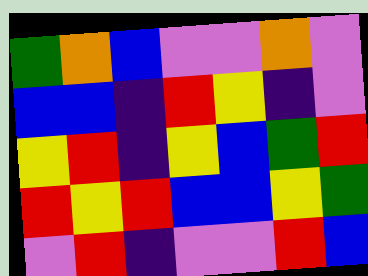[["green", "orange", "blue", "violet", "violet", "orange", "violet"], ["blue", "blue", "indigo", "red", "yellow", "indigo", "violet"], ["yellow", "red", "indigo", "yellow", "blue", "green", "red"], ["red", "yellow", "red", "blue", "blue", "yellow", "green"], ["violet", "red", "indigo", "violet", "violet", "red", "blue"]]